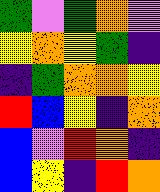[["green", "violet", "green", "orange", "violet"], ["yellow", "orange", "yellow", "green", "indigo"], ["indigo", "green", "orange", "orange", "yellow"], ["red", "blue", "yellow", "indigo", "orange"], ["blue", "violet", "red", "orange", "indigo"], ["blue", "yellow", "indigo", "red", "orange"]]